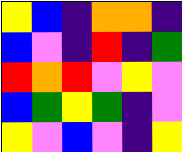[["yellow", "blue", "indigo", "orange", "orange", "indigo"], ["blue", "violet", "indigo", "red", "indigo", "green"], ["red", "orange", "red", "violet", "yellow", "violet"], ["blue", "green", "yellow", "green", "indigo", "violet"], ["yellow", "violet", "blue", "violet", "indigo", "yellow"]]